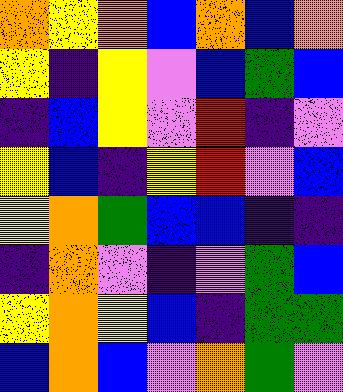[["orange", "yellow", "orange", "blue", "orange", "blue", "orange"], ["yellow", "indigo", "yellow", "violet", "blue", "green", "blue"], ["indigo", "blue", "yellow", "violet", "red", "indigo", "violet"], ["yellow", "blue", "indigo", "yellow", "red", "violet", "blue"], ["yellow", "orange", "green", "blue", "blue", "indigo", "indigo"], ["indigo", "orange", "violet", "indigo", "violet", "green", "blue"], ["yellow", "orange", "yellow", "blue", "indigo", "green", "green"], ["blue", "orange", "blue", "violet", "orange", "green", "violet"]]